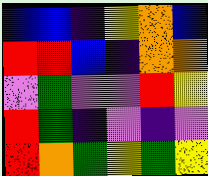[["blue", "blue", "indigo", "yellow", "orange", "blue"], ["red", "red", "blue", "indigo", "orange", "orange"], ["violet", "green", "violet", "violet", "red", "yellow"], ["red", "green", "indigo", "violet", "indigo", "violet"], ["red", "orange", "green", "yellow", "green", "yellow"]]